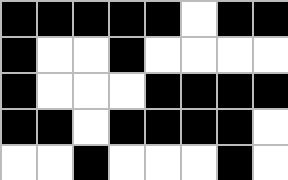[["black", "black", "black", "black", "black", "white", "black", "black"], ["black", "white", "white", "black", "white", "white", "white", "white"], ["black", "white", "white", "white", "black", "black", "black", "black"], ["black", "black", "white", "black", "black", "black", "black", "white"], ["white", "white", "black", "white", "white", "white", "black", "white"]]